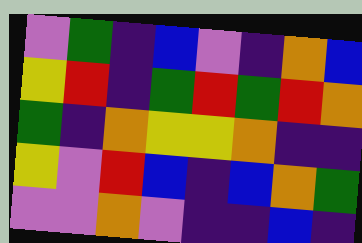[["violet", "green", "indigo", "blue", "violet", "indigo", "orange", "blue"], ["yellow", "red", "indigo", "green", "red", "green", "red", "orange"], ["green", "indigo", "orange", "yellow", "yellow", "orange", "indigo", "indigo"], ["yellow", "violet", "red", "blue", "indigo", "blue", "orange", "green"], ["violet", "violet", "orange", "violet", "indigo", "indigo", "blue", "indigo"]]